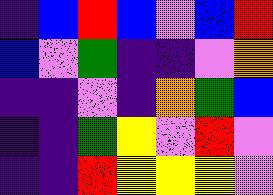[["indigo", "blue", "red", "blue", "violet", "blue", "red"], ["blue", "violet", "green", "indigo", "indigo", "violet", "orange"], ["indigo", "indigo", "violet", "indigo", "orange", "green", "blue"], ["indigo", "indigo", "green", "yellow", "violet", "red", "violet"], ["indigo", "indigo", "red", "yellow", "yellow", "yellow", "violet"]]